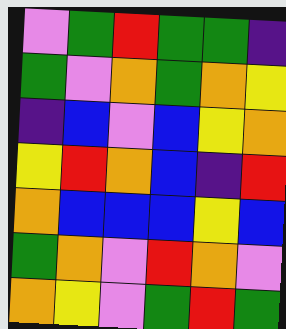[["violet", "green", "red", "green", "green", "indigo"], ["green", "violet", "orange", "green", "orange", "yellow"], ["indigo", "blue", "violet", "blue", "yellow", "orange"], ["yellow", "red", "orange", "blue", "indigo", "red"], ["orange", "blue", "blue", "blue", "yellow", "blue"], ["green", "orange", "violet", "red", "orange", "violet"], ["orange", "yellow", "violet", "green", "red", "green"]]